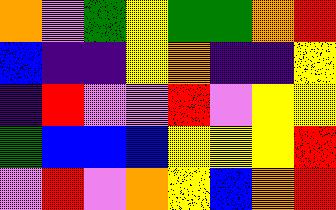[["orange", "violet", "green", "yellow", "green", "green", "orange", "red"], ["blue", "indigo", "indigo", "yellow", "orange", "indigo", "indigo", "yellow"], ["indigo", "red", "violet", "violet", "red", "violet", "yellow", "yellow"], ["green", "blue", "blue", "blue", "yellow", "yellow", "yellow", "red"], ["violet", "red", "violet", "orange", "yellow", "blue", "orange", "red"]]